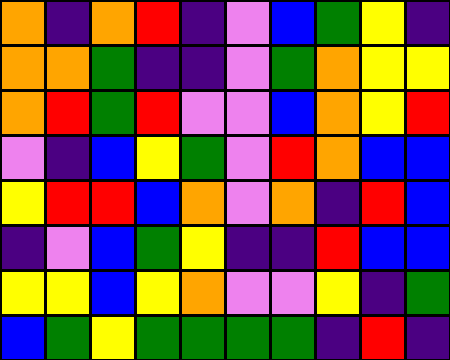[["orange", "indigo", "orange", "red", "indigo", "violet", "blue", "green", "yellow", "indigo"], ["orange", "orange", "green", "indigo", "indigo", "violet", "green", "orange", "yellow", "yellow"], ["orange", "red", "green", "red", "violet", "violet", "blue", "orange", "yellow", "red"], ["violet", "indigo", "blue", "yellow", "green", "violet", "red", "orange", "blue", "blue"], ["yellow", "red", "red", "blue", "orange", "violet", "orange", "indigo", "red", "blue"], ["indigo", "violet", "blue", "green", "yellow", "indigo", "indigo", "red", "blue", "blue"], ["yellow", "yellow", "blue", "yellow", "orange", "violet", "violet", "yellow", "indigo", "green"], ["blue", "green", "yellow", "green", "green", "green", "green", "indigo", "red", "indigo"]]